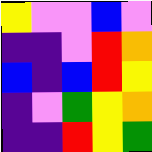[["yellow", "violet", "violet", "blue", "violet"], ["indigo", "indigo", "violet", "red", "orange"], ["blue", "indigo", "blue", "red", "yellow"], ["indigo", "violet", "green", "yellow", "orange"], ["indigo", "indigo", "red", "yellow", "green"]]